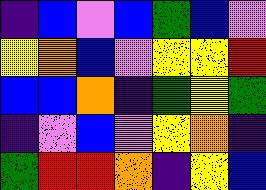[["indigo", "blue", "violet", "blue", "green", "blue", "violet"], ["yellow", "orange", "blue", "violet", "yellow", "yellow", "red"], ["blue", "blue", "orange", "indigo", "green", "yellow", "green"], ["indigo", "violet", "blue", "violet", "yellow", "orange", "indigo"], ["green", "red", "red", "orange", "indigo", "yellow", "blue"]]